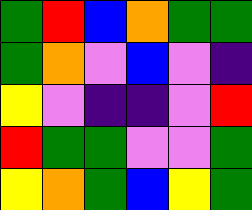[["green", "red", "blue", "orange", "green", "green"], ["green", "orange", "violet", "blue", "violet", "indigo"], ["yellow", "violet", "indigo", "indigo", "violet", "red"], ["red", "green", "green", "violet", "violet", "green"], ["yellow", "orange", "green", "blue", "yellow", "green"]]